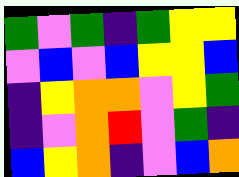[["green", "violet", "green", "indigo", "green", "yellow", "yellow"], ["violet", "blue", "violet", "blue", "yellow", "yellow", "blue"], ["indigo", "yellow", "orange", "orange", "violet", "yellow", "green"], ["indigo", "violet", "orange", "red", "violet", "green", "indigo"], ["blue", "yellow", "orange", "indigo", "violet", "blue", "orange"]]